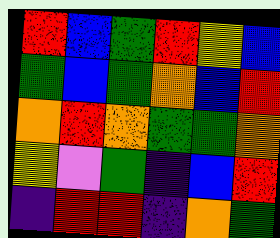[["red", "blue", "green", "red", "yellow", "blue"], ["green", "blue", "green", "orange", "blue", "red"], ["orange", "red", "orange", "green", "green", "orange"], ["yellow", "violet", "green", "indigo", "blue", "red"], ["indigo", "red", "red", "indigo", "orange", "green"]]